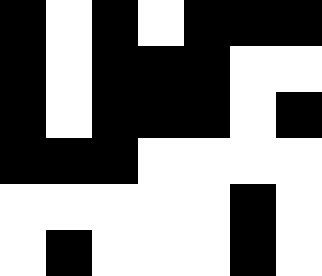[["black", "white", "black", "white", "black", "black", "black"], ["black", "white", "black", "black", "black", "white", "white"], ["black", "white", "black", "black", "black", "white", "black"], ["black", "black", "black", "white", "white", "white", "white"], ["white", "white", "white", "white", "white", "black", "white"], ["white", "black", "white", "white", "white", "black", "white"]]